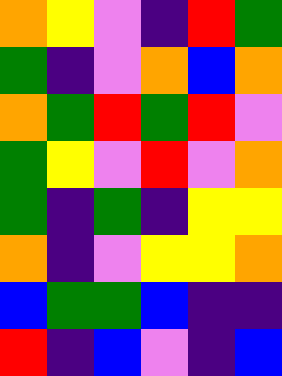[["orange", "yellow", "violet", "indigo", "red", "green"], ["green", "indigo", "violet", "orange", "blue", "orange"], ["orange", "green", "red", "green", "red", "violet"], ["green", "yellow", "violet", "red", "violet", "orange"], ["green", "indigo", "green", "indigo", "yellow", "yellow"], ["orange", "indigo", "violet", "yellow", "yellow", "orange"], ["blue", "green", "green", "blue", "indigo", "indigo"], ["red", "indigo", "blue", "violet", "indigo", "blue"]]